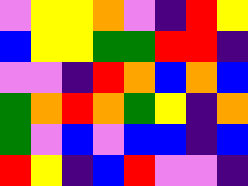[["violet", "yellow", "yellow", "orange", "violet", "indigo", "red", "yellow"], ["blue", "yellow", "yellow", "green", "green", "red", "red", "indigo"], ["violet", "violet", "indigo", "red", "orange", "blue", "orange", "blue"], ["green", "orange", "red", "orange", "green", "yellow", "indigo", "orange"], ["green", "violet", "blue", "violet", "blue", "blue", "indigo", "blue"], ["red", "yellow", "indigo", "blue", "red", "violet", "violet", "indigo"]]